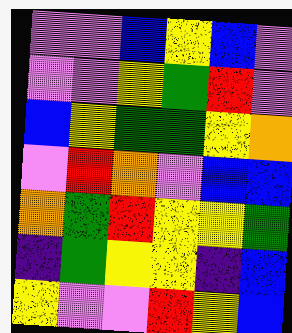[["violet", "violet", "blue", "yellow", "blue", "violet"], ["violet", "violet", "yellow", "green", "red", "violet"], ["blue", "yellow", "green", "green", "yellow", "orange"], ["violet", "red", "orange", "violet", "blue", "blue"], ["orange", "green", "red", "yellow", "yellow", "green"], ["indigo", "green", "yellow", "yellow", "indigo", "blue"], ["yellow", "violet", "violet", "red", "yellow", "blue"]]